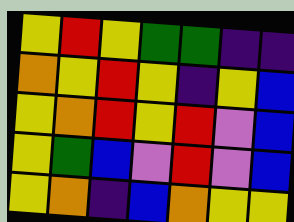[["yellow", "red", "yellow", "green", "green", "indigo", "indigo"], ["orange", "yellow", "red", "yellow", "indigo", "yellow", "blue"], ["yellow", "orange", "red", "yellow", "red", "violet", "blue"], ["yellow", "green", "blue", "violet", "red", "violet", "blue"], ["yellow", "orange", "indigo", "blue", "orange", "yellow", "yellow"]]